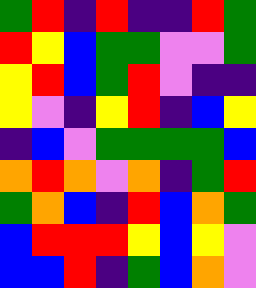[["green", "red", "indigo", "red", "indigo", "indigo", "red", "green"], ["red", "yellow", "blue", "green", "green", "violet", "violet", "green"], ["yellow", "red", "blue", "green", "red", "violet", "indigo", "indigo"], ["yellow", "violet", "indigo", "yellow", "red", "indigo", "blue", "yellow"], ["indigo", "blue", "violet", "green", "green", "green", "green", "blue"], ["orange", "red", "orange", "violet", "orange", "indigo", "green", "red"], ["green", "orange", "blue", "indigo", "red", "blue", "orange", "green"], ["blue", "red", "red", "red", "yellow", "blue", "yellow", "violet"], ["blue", "blue", "red", "indigo", "green", "blue", "orange", "violet"]]